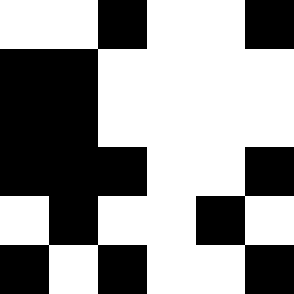[["white", "white", "black", "white", "white", "black"], ["black", "black", "white", "white", "white", "white"], ["black", "black", "white", "white", "white", "white"], ["black", "black", "black", "white", "white", "black"], ["white", "black", "white", "white", "black", "white"], ["black", "white", "black", "white", "white", "black"]]